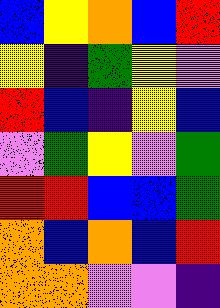[["blue", "yellow", "orange", "blue", "red"], ["yellow", "indigo", "green", "yellow", "violet"], ["red", "blue", "indigo", "yellow", "blue"], ["violet", "green", "yellow", "violet", "green"], ["red", "red", "blue", "blue", "green"], ["orange", "blue", "orange", "blue", "red"], ["orange", "orange", "violet", "violet", "indigo"]]